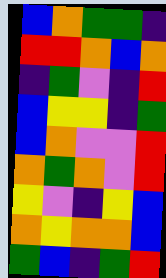[["blue", "orange", "green", "green", "indigo"], ["red", "red", "orange", "blue", "orange"], ["indigo", "green", "violet", "indigo", "red"], ["blue", "yellow", "yellow", "indigo", "green"], ["blue", "orange", "violet", "violet", "red"], ["orange", "green", "orange", "violet", "red"], ["yellow", "violet", "indigo", "yellow", "blue"], ["orange", "yellow", "orange", "orange", "blue"], ["green", "blue", "indigo", "green", "red"]]